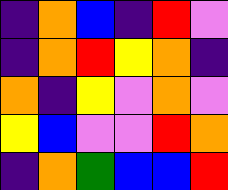[["indigo", "orange", "blue", "indigo", "red", "violet"], ["indigo", "orange", "red", "yellow", "orange", "indigo"], ["orange", "indigo", "yellow", "violet", "orange", "violet"], ["yellow", "blue", "violet", "violet", "red", "orange"], ["indigo", "orange", "green", "blue", "blue", "red"]]